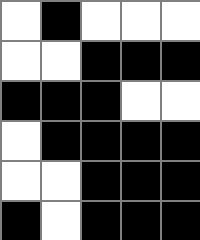[["white", "black", "white", "white", "white"], ["white", "white", "black", "black", "black"], ["black", "black", "black", "white", "white"], ["white", "black", "black", "black", "black"], ["white", "white", "black", "black", "black"], ["black", "white", "black", "black", "black"]]